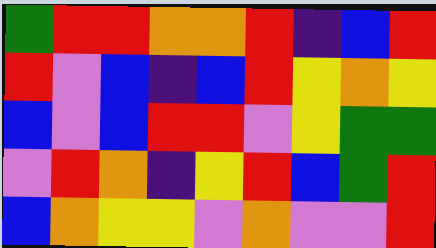[["green", "red", "red", "orange", "orange", "red", "indigo", "blue", "red"], ["red", "violet", "blue", "indigo", "blue", "red", "yellow", "orange", "yellow"], ["blue", "violet", "blue", "red", "red", "violet", "yellow", "green", "green"], ["violet", "red", "orange", "indigo", "yellow", "red", "blue", "green", "red"], ["blue", "orange", "yellow", "yellow", "violet", "orange", "violet", "violet", "red"]]